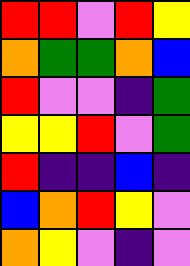[["red", "red", "violet", "red", "yellow"], ["orange", "green", "green", "orange", "blue"], ["red", "violet", "violet", "indigo", "green"], ["yellow", "yellow", "red", "violet", "green"], ["red", "indigo", "indigo", "blue", "indigo"], ["blue", "orange", "red", "yellow", "violet"], ["orange", "yellow", "violet", "indigo", "violet"]]